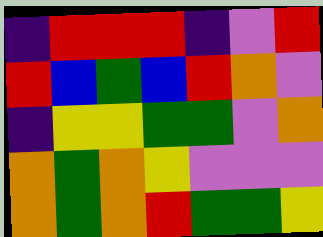[["indigo", "red", "red", "red", "indigo", "violet", "red"], ["red", "blue", "green", "blue", "red", "orange", "violet"], ["indigo", "yellow", "yellow", "green", "green", "violet", "orange"], ["orange", "green", "orange", "yellow", "violet", "violet", "violet"], ["orange", "green", "orange", "red", "green", "green", "yellow"]]